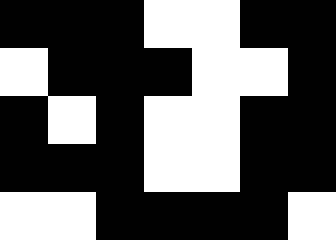[["black", "black", "black", "white", "white", "black", "black"], ["white", "black", "black", "black", "white", "white", "black"], ["black", "white", "black", "white", "white", "black", "black"], ["black", "black", "black", "white", "white", "black", "black"], ["white", "white", "black", "black", "black", "black", "white"]]